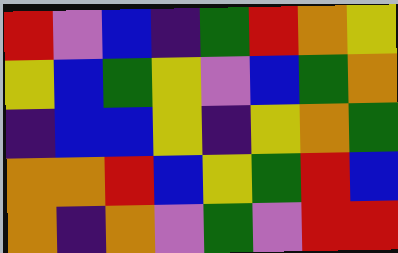[["red", "violet", "blue", "indigo", "green", "red", "orange", "yellow"], ["yellow", "blue", "green", "yellow", "violet", "blue", "green", "orange"], ["indigo", "blue", "blue", "yellow", "indigo", "yellow", "orange", "green"], ["orange", "orange", "red", "blue", "yellow", "green", "red", "blue"], ["orange", "indigo", "orange", "violet", "green", "violet", "red", "red"]]